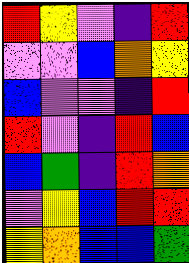[["red", "yellow", "violet", "indigo", "red"], ["violet", "violet", "blue", "orange", "yellow"], ["blue", "violet", "violet", "indigo", "red"], ["red", "violet", "indigo", "red", "blue"], ["blue", "green", "indigo", "red", "orange"], ["violet", "yellow", "blue", "red", "red"], ["yellow", "orange", "blue", "blue", "green"]]